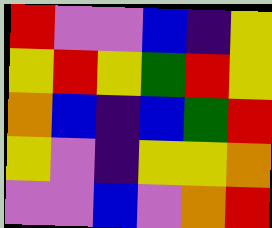[["red", "violet", "violet", "blue", "indigo", "yellow"], ["yellow", "red", "yellow", "green", "red", "yellow"], ["orange", "blue", "indigo", "blue", "green", "red"], ["yellow", "violet", "indigo", "yellow", "yellow", "orange"], ["violet", "violet", "blue", "violet", "orange", "red"]]